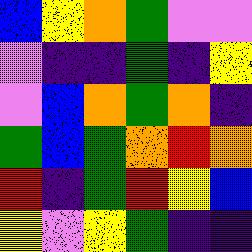[["blue", "yellow", "orange", "green", "violet", "violet"], ["violet", "indigo", "indigo", "green", "indigo", "yellow"], ["violet", "blue", "orange", "green", "orange", "indigo"], ["green", "blue", "green", "orange", "red", "orange"], ["red", "indigo", "green", "red", "yellow", "blue"], ["yellow", "violet", "yellow", "green", "indigo", "indigo"]]